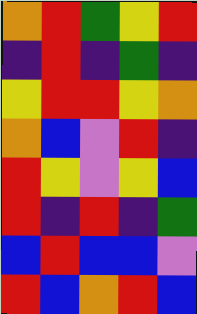[["orange", "red", "green", "yellow", "red"], ["indigo", "red", "indigo", "green", "indigo"], ["yellow", "red", "red", "yellow", "orange"], ["orange", "blue", "violet", "red", "indigo"], ["red", "yellow", "violet", "yellow", "blue"], ["red", "indigo", "red", "indigo", "green"], ["blue", "red", "blue", "blue", "violet"], ["red", "blue", "orange", "red", "blue"]]